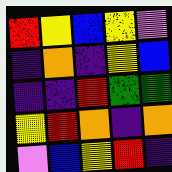[["red", "yellow", "blue", "yellow", "violet"], ["indigo", "orange", "indigo", "yellow", "blue"], ["indigo", "indigo", "red", "green", "green"], ["yellow", "red", "orange", "indigo", "orange"], ["violet", "blue", "yellow", "red", "indigo"]]